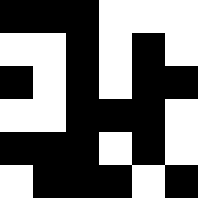[["black", "black", "black", "white", "white", "white"], ["white", "white", "black", "white", "black", "white"], ["black", "white", "black", "white", "black", "black"], ["white", "white", "black", "black", "black", "white"], ["black", "black", "black", "white", "black", "white"], ["white", "black", "black", "black", "white", "black"]]